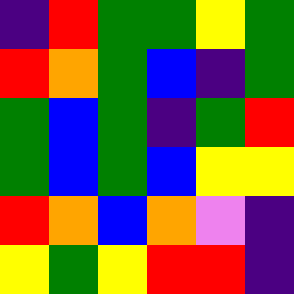[["indigo", "red", "green", "green", "yellow", "green"], ["red", "orange", "green", "blue", "indigo", "green"], ["green", "blue", "green", "indigo", "green", "red"], ["green", "blue", "green", "blue", "yellow", "yellow"], ["red", "orange", "blue", "orange", "violet", "indigo"], ["yellow", "green", "yellow", "red", "red", "indigo"]]